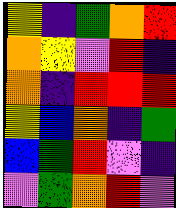[["yellow", "indigo", "green", "orange", "red"], ["orange", "yellow", "violet", "red", "indigo"], ["orange", "indigo", "red", "red", "red"], ["yellow", "blue", "orange", "indigo", "green"], ["blue", "green", "red", "violet", "indigo"], ["violet", "green", "orange", "red", "violet"]]